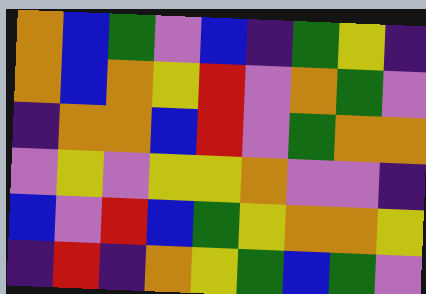[["orange", "blue", "green", "violet", "blue", "indigo", "green", "yellow", "indigo"], ["orange", "blue", "orange", "yellow", "red", "violet", "orange", "green", "violet"], ["indigo", "orange", "orange", "blue", "red", "violet", "green", "orange", "orange"], ["violet", "yellow", "violet", "yellow", "yellow", "orange", "violet", "violet", "indigo"], ["blue", "violet", "red", "blue", "green", "yellow", "orange", "orange", "yellow"], ["indigo", "red", "indigo", "orange", "yellow", "green", "blue", "green", "violet"]]